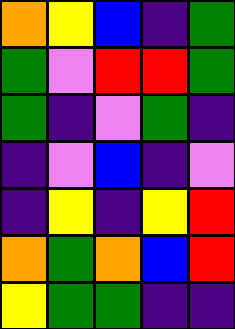[["orange", "yellow", "blue", "indigo", "green"], ["green", "violet", "red", "red", "green"], ["green", "indigo", "violet", "green", "indigo"], ["indigo", "violet", "blue", "indigo", "violet"], ["indigo", "yellow", "indigo", "yellow", "red"], ["orange", "green", "orange", "blue", "red"], ["yellow", "green", "green", "indigo", "indigo"]]